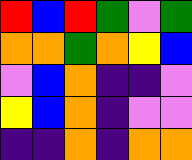[["red", "blue", "red", "green", "violet", "green"], ["orange", "orange", "green", "orange", "yellow", "blue"], ["violet", "blue", "orange", "indigo", "indigo", "violet"], ["yellow", "blue", "orange", "indigo", "violet", "violet"], ["indigo", "indigo", "orange", "indigo", "orange", "orange"]]